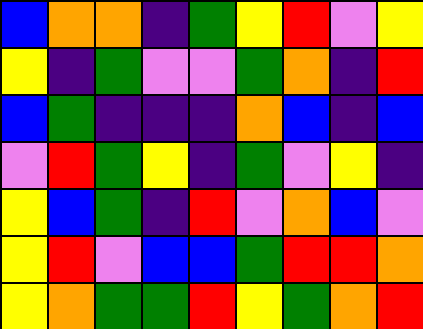[["blue", "orange", "orange", "indigo", "green", "yellow", "red", "violet", "yellow"], ["yellow", "indigo", "green", "violet", "violet", "green", "orange", "indigo", "red"], ["blue", "green", "indigo", "indigo", "indigo", "orange", "blue", "indigo", "blue"], ["violet", "red", "green", "yellow", "indigo", "green", "violet", "yellow", "indigo"], ["yellow", "blue", "green", "indigo", "red", "violet", "orange", "blue", "violet"], ["yellow", "red", "violet", "blue", "blue", "green", "red", "red", "orange"], ["yellow", "orange", "green", "green", "red", "yellow", "green", "orange", "red"]]